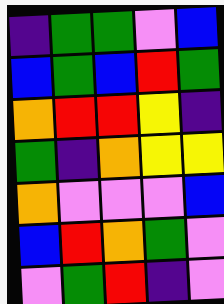[["indigo", "green", "green", "violet", "blue"], ["blue", "green", "blue", "red", "green"], ["orange", "red", "red", "yellow", "indigo"], ["green", "indigo", "orange", "yellow", "yellow"], ["orange", "violet", "violet", "violet", "blue"], ["blue", "red", "orange", "green", "violet"], ["violet", "green", "red", "indigo", "violet"]]